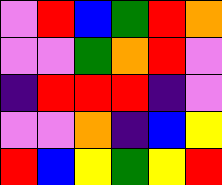[["violet", "red", "blue", "green", "red", "orange"], ["violet", "violet", "green", "orange", "red", "violet"], ["indigo", "red", "red", "red", "indigo", "violet"], ["violet", "violet", "orange", "indigo", "blue", "yellow"], ["red", "blue", "yellow", "green", "yellow", "red"]]